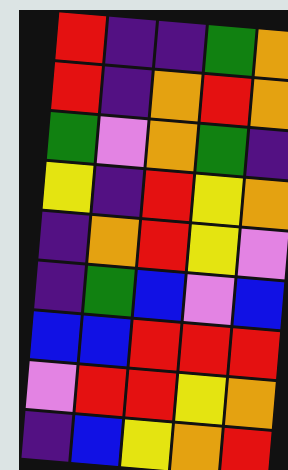[["red", "indigo", "indigo", "green", "orange"], ["red", "indigo", "orange", "red", "orange"], ["green", "violet", "orange", "green", "indigo"], ["yellow", "indigo", "red", "yellow", "orange"], ["indigo", "orange", "red", "yellow", "violet"], ["indigo", "green", "blue", "violet", "blue"], ["blue", "blue", "red", "red", "red"], ["violet", "red", "red", "yellow", "orange"], ["indigo", "blue", "yellow", "orange", "red"]]